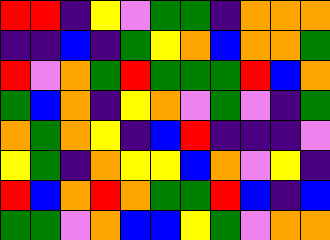[["red", "red", "indigo", "yellow", "violet", "green", "green", "indigo", "orange", "orange", "orange"], ["indigo", "indigo", "blue", "indigo", "green", "yellow", "orange", "blue", "orange", "orange", "green"], ["red", "violet", "orange", "green", "red", "green", "green", "green", "red", "blue", "orange"], ["green", "blue", "orange", "indigo", "yellow", "orange", "violet", "green", "violet", "indigo", "green"], ["orange", "green", "orange", "yellow", "indigo", "blue", "red", "indigo", "indigo", "indigo", "violet"], ["yellow", "green", "indigo", "orange", "yellow", "yellow", "blue", "orange", "violet", "yellow", "indigo"], ["red", "blue", "orange", "red", "orange", "green", "green", "red", "blue", "indigo", "blue"], ["green", "green", "violet", "orange", "blue", "blue", "yellow", "green", "violet", "orange", "orange"]]